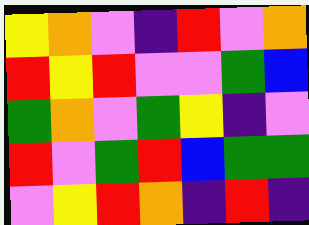[["yellow", "orange", "violet", "indigo", "red", "violet", "orange"], ["red", "yellow", "red", "violet", "violet", "green", "blue"], ["green", "orange", "violet", "green", "yellow", "indigo", "violet"], ["red", "violet", "green", "red", "blue", "green", "green"], ["violet", "yellow", "red", "orange", "indigo", "red", "indigo"]]